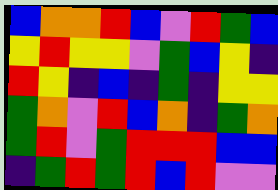[["blue", "orange", "orange", "red", "blue", "violet", "red", "green", "blue"], ["yellow", "red", "yellow", "yellow", "violet", "green", "blue", "yellow", "indigo"], ["red", "yellow", "indigo", "blue", "indigo", "green", "indigo", "yellow", "yellow"], ["green", "orange", "violet", "red", "blue", "orange", "indigo", "green", "orange"], ["green", "red", "violet", "green", "red", "red", "red", "blue", "blue"], ["indigo", "green", "red", "green", "red", "blue", "red", "violet", "violet"]]